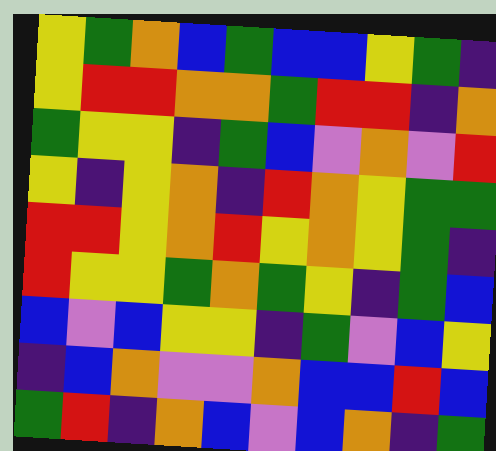[["yellow", "green", "orange", "blue", "green", "blue", "blue", "yellow", "green", "indigo"], ["yellow", "red", "red", "orange", "orange", "green", "red", "red", "indigo", "orange"], ["green", "yellow", "yellow", "indigo", "green", "blue", "violet", "orange", "violet", "red"], ["yellow", "indigo", "yellow", "orange", "indigo", "red", "orange", "yellow", "green", "green"], ["red", "red", "yellow", "orange", "red", "yellow", "orange", "yellow", "green", "indigo"], ["red", "yellow", "yellow", "green", "orange", "green", "yellow", "indigo", "green", "blue"], ["blue", "violet", "blue", "yellow", "yellow", "indigo", "green", "violet", "blue", "yellow"], ["indigo", "blue", "orange", "violet", "violet", "orange", "blue", "blue", "red", "blue"], ["green", "red", "indigo", "orange", "blue", "violet", "blue", "orange", "indigo", "green"]]